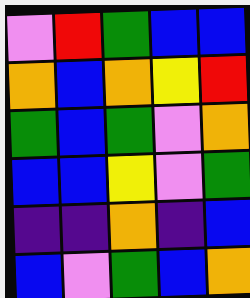[["violet", "red", "green", "blue", "blue"], ["orange", "blue", "orange", "yellow", "red"], ["green", "blue", "green", "violet", "orange"], ["blue", "blue", "yellow", "violet", "green"], ["indigo", "indigo", "orange", "indigo", "blue"], ["blue", "violet", "green", "blue", "orange"]]